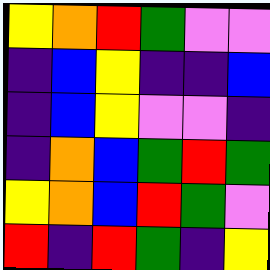[["yellow", "orange", "red", "green", "violet", "violet"], ["indigo", "blue", "yellow", "indigo", "indigo", "blue"], ["indigo", "blue", "yellow", "violet", "violet", "indigo"], ["indigo", "orange", "blue", "green", "red", "green"], ["yellow", "orange", "blue", "red", "green", "violet"], ["red", "indigo", "red", "green", "indigo", "yellow"]]